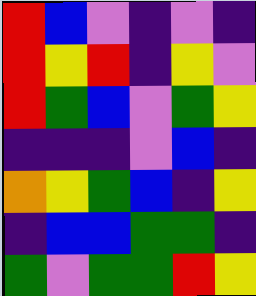[["red", "blue", "violet", "indigo", "violet", "indigo"], ["red", "yellow", "red", "indigo", "yellow", "violet"], ["red", "green", "blue", "violet", "green", "yellow"], ["indigo", "indigo", "indigo", "violet", "blue", "indigo"], ["orange", "yellow", "green", "blue", "indigo", "yellow"], ["indigo", "blue", "blue", "green", "green", "indigo"], ["green", "violet", "green", "green", "red", "yellow"]]